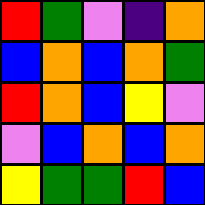[["red", "green", "violet", "indigo", "orange"], ["blue", "orange", "blue", "orange", "green"], ["red", "orange", "blue", "yellow", "violet"], ["violet", "blue", "orange", "blue", "orange"], ["yellow", "green", "green", "red", "blue"]]